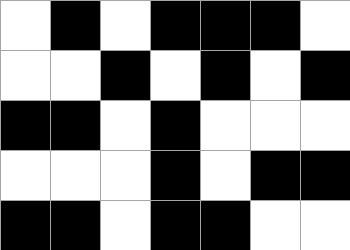[["white", "black", "white", "black", "black", "black", "white"], ["white", "white", "black", "white", "black", "white", "black"], ["black", "black", "white", "black", "white", "white", "white"], ["white", "white", "white", "black", "white", "black", "black"], ["black", "black", "white", "black", "black", "white", "white"]]